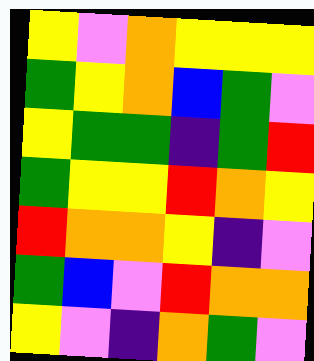[["yellow", "violet", "orange", "yellow", "yellow", "yellow"], ["green", "yellow", "orange", "blue", "green", "violet"], ["yellow", "green", "green", "indigo", "green", "red"], ["green", "yellow", "yellow", "red", "orange", "yellow"], ["red", "orange", "orange", "yellow", "indigo", "violet"], ["green", "blue", "violet", "red", "orange", "orange"], ["yellow", "violet", "indigo", "orange", "green", "violet"]]